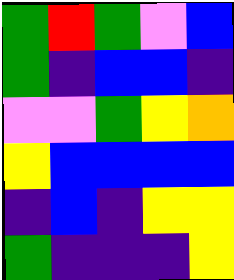[["green", "red", "green", "violet", "blue"], ["green", "indigo", "blue", "blue", "indigo"], ["violet", "violet", "green", "yellow", "orange"], ["yellow", "blue", "blue", "blue", "blue"], ["indigo", "blue", "indigo", "yellow", "yellow"], ["green", "indigo", "indigo", "indigo", "yellow"]]